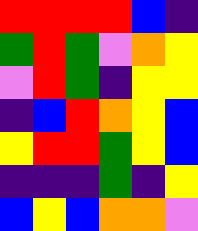[["red", "red", "red", "red", "blue", "indigo"], ["green", "red", "green", "violet", "orange", "yellow"], ["violet", "red", "green", "indigo", "yellow", "yellow"], ["indigo", "blue", "red", "orange", "yellow", "blue"], ["yellow", "red", "red", "green", "yellow", "blue"], ["indigo", "indigo", "indigo", "green", "indigo", "yellow"], ["blue", "yellow", "blue", "orange", "orange", "violet"]]